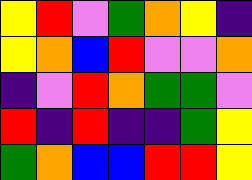[["yellow", "red", "violet", "green", "orange", "yellow", "indigo"], ["yellow", "orange", "blue", "red", "violet", "violet", "orange"], ["indigo", "violet", "red", "orange", "green", "green", "violet"], ["red", "indigo", "red", "indigo", "indigo", "green", "yellow"], ["green", "orange", "blue", "blue", "red", "red", "yellow"]]